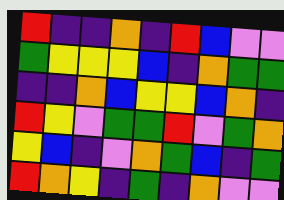[["red", "indigo", "indigo", "orange", "indigo", "red", "blue", "violet", "violet"], ["green", "yellow", "yellow", "yellow", "blue", "indigo", "orange", "green", "green"], ["indigo", "indigo", "orange", "blue", "yellow", "yellow", "blue", "orange", "indigo"], ["red", "yellow", "violet", "green", "green", "red", "violet", "green", "orange"], ["yellow", "blue", "indigo", "violet", "orange", "green", "blue", "indigo", "green"], ["red", "orange", "yellow", "indigo", "green", "indigo", "orange", "violet", "violet"]]